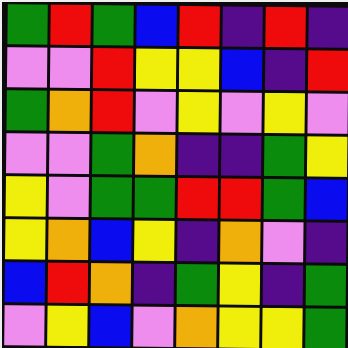[["green", "red", "green", "blue", "red", "indigo", "red", "indigo"], ["violet", "violet", "red", "yellow", "yellow", "blue", "indigo", "red"], ["green", "orange", "red", "violet", "yellow", "violet", "yellow", "violet"], ["violet", "violet", "green", "orange", "indigo", "indigo", "green", "yellow"], ["yellow", "violet", "green", "green", "red", "red", "green", "blue"], ["yellow", "orange", "blue", "yellow", "indigo", "orange", "violet", "indigo"], ["blue", "red", "orange", "indigo", "green", "yellow", "indigo", "green"], ["violet", "yellow", "blue", "violet", "orange", "yellow", "yellow", "green"]]